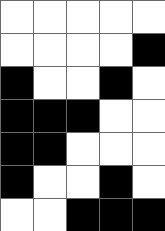[["white", "white", "white", "white", "white"], ["white", "white", "white", "white", "black"], ["black", "white", "white", "black", "white"], ["black", "black", "black", "white", "white"], ["black", "black", "white", "white", "white"], ["black", "white", "white", "black", "white"], ["white", "white", "black", "black", "black"]]